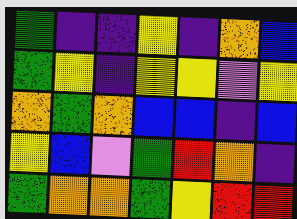[["green", "indigo", "indigo", "yellow", "indigo", "orange", "blue"], ["green", "yellow", "indigo", "yellow", "yellow", "violet", "yellow"], ["orange", "green", "orange", "blue", "blue", "indigo", "blue"], ["yellow", "blue", "violet", "green", "red", "orange", "indigo"], ["green", "orange", "orange", "green", "yellow", "red", "red"]]